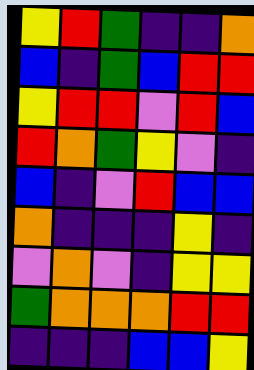[["yellow", "red", "green", "indigo", "indigo", "orange"], ["blue", "indigo", "green", "blue", "red", "red"], ["yellow", "red", "red", "violet", "red", "blue"], ["red", "orange", "green", "yellow", "violet", "indigo"], ["blue", "indigo", "violet", "red", "blue", "blue"], ["orange", "indigo", "indigo", "indigo", "yellow", "indigo"], ["violet", "orange", "violet", "indigo", "yellow", "yellow"], ["green", "orange", "orange", "orange", "red", "red"], ["indigo", "indigo", "indigo", "blue", "blue", "yellow"]]